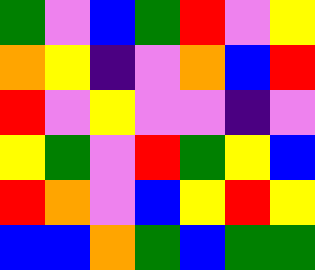[["green", "violet", "blue", "green", "red", "violet", "yellow"], ["orange", "yellow", "indigo", "violet", "orange", "blue", "red"], ["red", "violet", "yellow", "violet", "violet", "indigo", "violet"], ["yellow", "green", "violet", "red", "green", "yellow", "blue"], ["red", "orange", "violet", "blue", "yellow", "red", "yellow"], ["blue", "blue", "orange", "green", "blue", "green", "green"]]